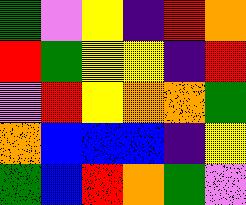[["green", "violet", "yellow", "indigo", "red", "orange"], ["red", "green", "yellow", "yellow", "indigo", "red"], ["violet", "red", "yellow", "orange", "orange", "green"], ["orange", "blue", "blue", "blue", "indigo", "yellow"], ["green", "blue", "red", "orange", "green", "violet"]]